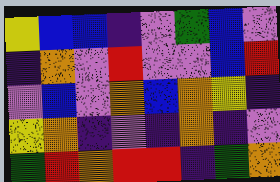[["yellow", "blue", "blue", "indigo", "violet", "green", "blue", "violet"], ["indigo", "orange", "violet", "red", "violet", "violet", "blue", "red"], ["violet", "blue", "violet", "orange", "blue", "orange", "yellow", "indigo"], ["yellow", "orange", "indigo", "violet", "indigo", "orange", "indigo", "violet"], ["green", "red", "orange", "red", "red", "indigo", "green", "orange"]]